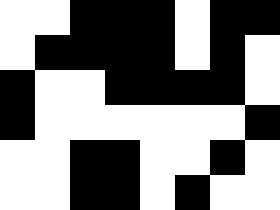[["white", "white", "black", "black", "black", "white", "black", "black"], ["white", "black", "black", "black", "black", "white", "black", "white"], ["black", "white", "white", "black", "black", "black", "black", "white"], ["black", "white", "white", "white", "white", "white", "white", "black"], ["white", "white", "black", "black", "white", "white", "black", "white"], ["white", "white", "black", "black", "white", "black", "white", "white"]]